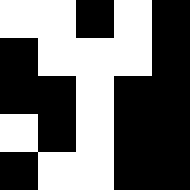[["white", "white", "black", "white", "black"], ["black", "white", "white", "white", "black"], ["black", "black", "white", "black", "black"], ["white", "black", "white", "black", "black"], ["black", "white", "white", "black", "black"]]